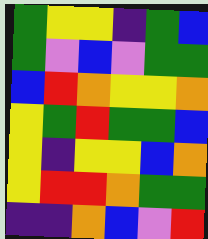[["green", "yellow", "yellow", "indigo", "green", "blue"], ["green", "violet", "blue", "violet", "green", "green"], ["blue", "red", "orange", "yellow", "yellow", "orange"], ["yellow", "green", "red", "green", "green", "blue"], ["yellow", "indigo", "yellow", "yellow", "blue", "orange"], ["yellow", "red", "red", "orange", "green", "green"], ["indigo", "indigo", "orange", "blue", "violet", "red"]]